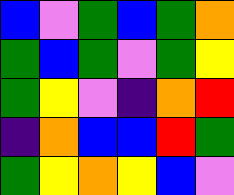[["blue", "violet", "green", "blue", "green", "orange"], ["green", "blue", "green", "violet", "green", "yellow"], ["green", "yellow", "violet", "indigo", "orange", "red"], ["indigo", "orange", "blue", "blue", "red", "green"], ["green", "yellow", "orange", "yellow", "blue", "violet"]]